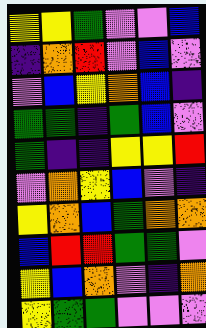[["yellow", "yellow", "green", "violet", "violet", "blue"], ["indigo", "orange", "red", "violet", "blue", "violet"], ["violet", "blue", "yellow", "orange", "blue", "indigo"], ["green", "green", "indigo", "green", "blue", "violet"], ["green", "indigo", "indigo", "yellow", "yellow", "red"], ["violet", "orange", "yellow", "blue", "violet", "indigo"], ["yellow", "orange", "blue", "green", "orange", "orange"], ["blue", "red", "red", "green", "green", "violet"], ["yellow", "blue", "orange", "violet", "indigo", "orange"], ["yellow", "green", "green", "violet", "violet", "violet"]]